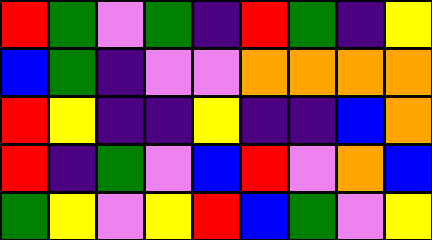[["red", "green", "violet", "green", "indigo", "red", "green", "indigo", "yellow"], ["blue", "green", "indigo", "violet", "violet", "orange", "orange", "orange", "orange"], ["red", "yellow", "indigo", "indigo", "yellow", "indigo", "indigo", "blue", "orange"], ["red", "indigo", "green", "violet", "blue", "red", "violet", "orange", "blue"], ["green", "yellow", "violet", "yellow", "red", "blue", "green", "violet", "yellow"]]